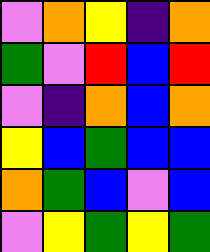[["violet", "orange", "yellow", "indigo", "orange"], ["green", "violet", "red", "blue", "red"], ["violet", "indigo", "orange", "blue", "orange"], ["yellow", "blue", "green", "blue", "blue"], ["orange", "green", "blue", "violet", "blue"], ["violet", "yellow", "green", "yellow", "green"]]